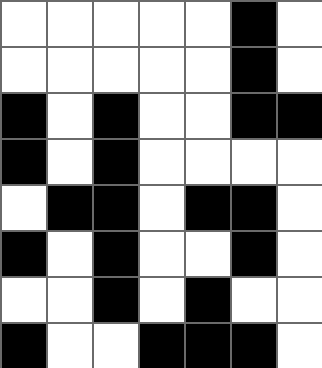[["white", "white", "white", "white", "white", "black", "white"], ["white", "white", "white", "white", "white", "black", "white"], ["black", "white", "black", "white", "white", "black", "black"], ["black", "white", "black", "white", "white", "white", "white"], ["white", "black", "black", "white", "black", "black", "white"], ["black", "white", "black", "white", "white", "black", "white"], ["white", "white", "black", "white", "black", "white", "white"], ["black", "white", "white", "black", "black", "black", "white"]]